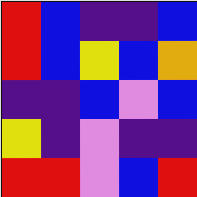[["red", "blue", "indigo", "indigo", "blue"], ["red", "blue", "yellow", "blue", "orange"], ["indigo", "indigo", "blue", "violet", "blue"], ["yellow", "indigo", "violet", "indigo", "indigo"], ["red", "red", "violet", "blue", "red"]]